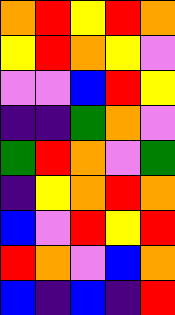[["orange", "red", "yellow", "red", "orange"], ["yellow", "red", "orange", "yellow", "violet"], ["violet", "violet", "blue", "red", "yellow"], ["indigo", "indigo", "green", "orange", "violet"], ["green", "red", "orange", "violet", "green"], ["indigo", "yellow", "orange", "red", "orange"], ["blue", "violet", "red", "yellow", "red"], ["red", "orange", "violet", "blue", "orange"], ["blue", "indigo", "blue", "indigo", "red"]]